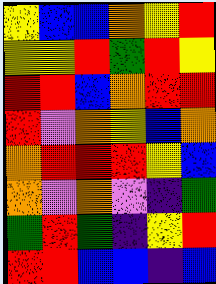[["yellow", "blue", "blue", "orange", "yellow", "red"], ["yellow", "yellow", "red", "green", "red", "yellow"], ["red", "red", "blue", "orange", "red", "red"], ["red", "violet", "orange", "yellow", "blue", "orange"], ["orange", "red", "red", "red", "yellow", "blue"], ["orange", "violet", "orange", "violet", "indigo", "green"], ["green", "red", "green", "indigo", "yellow", "red"], ["red", "red", "blue", "blue", "indigo", "blue"]]